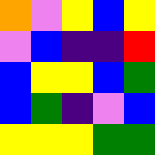[["orange", "violet", "yellow", "blue", "yellow"], ["violet", "blue", "indigo", "indigo", "red"], ["blue", "yellow", "yellow", "blue", "green"], ["blue", "green", "indigo", "violet", "blue"], ["yellow", "yellow", "yellow", "green", "green"]]